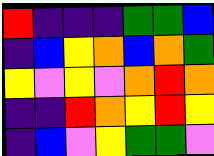[["red", "indigo", "indigo", "indigo", "green", "green", "blue"], ["indigo", "blue", "yellow", "orange", "blue", "orange", "green"], ["yellow", "violet", "yellow", "violet", "orange", "red", "orange"], ["indigo", "indigo", "red", "orange", "yellow", "red", "yellow"], ["indigo", "blue", "violet", "yellow", "green", "green", "violet"]]